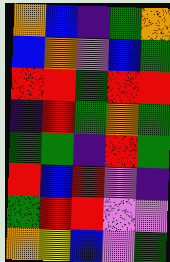[["orange", "blue", "indigo", "green", "orange"], ["blue", "orange", "violet", "blue", "green"], ["red", "red", "green", "red", "red"], ["indigo", "red", "green", "orange", "green"], ["green", "green", "indigo", "red", "green"], ["red", "blue", "red", "violet", "indigo"], ["green", "red", "red", "violet", "violet"], ["orange", "yellow", "blue", "violet", "green"]]